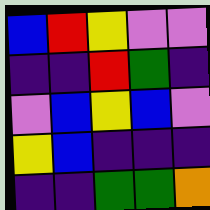[["blue", "red", "yellow", "violet", "violet"], ["indigo", "indigo", "red", "green", "indigo"], ["violet", "blue", "yellow", "blue", "violet"], ["yellow", "blue", "indigo", "indigo", "indigo"], ["indigo", "indigo", "green", "green", "orange"]]